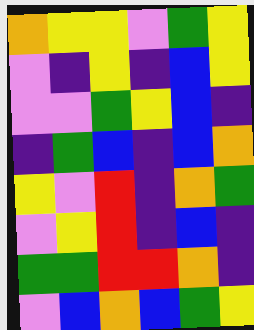[["orange", "yellow", "yellow", "violet", "green", "yellow"], ["violet", "indigo", "yellow", "indigo", "blue", "yellow"], ["violet", "violet", "green", "yellow", "blue", "indigo"], ["indigo", "green", "blue", "indigo", "blue", "orange"], ["yellow", "violet", "red", "indigo", "orange", "green"], ["violet", "yellow", "red", "indigo", "blue", "indigo"], ["green", "green", "red", "red", "orange", "indigo"], ["violet", "blue", "orange", "blue", "green", "yellow"]]